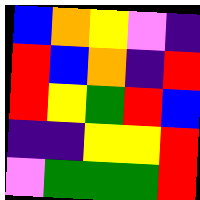[["blue", "orange", "yellow", "violet", "indigo"], ["red", "blue", "orange", "indigo", "red"], ["red", "yellow", "green", "red", "blue"], ["indigo", "indigo", "yellow", "yellow", "red"], ["violet", "green", "green", "green", "red"]]